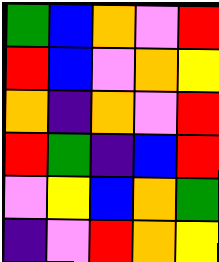[["green", "blue", "orange", "violet", "red"], ["red", "blue", "violet", "orange", "yellow"], ["orange", "indigo", "orange", "violet", "red"], ["red", "green", "indigo", "blue", "red"], ["violet", "yellow", "blue", "orange", "green"], ["indigo", "violet", "red", "orange", "yellow"]]